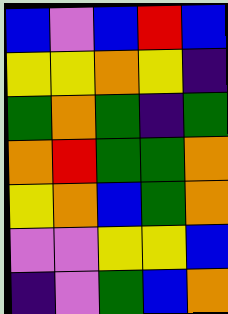[["blue", "violet", "blue", "red", "blue"], ["yellow", "yellow", "orange", "yellow", "indigo"], ["green", "orange", "green", "indigo", "green"], ["orange", "red", "green", "green", "orange"], ["yellow", "orange", "blue", "green", "orange"], ["violet", "violet", "yellow", "yellow", "blue"], ["indigo", "violet", "green", "blue", "orange"]]